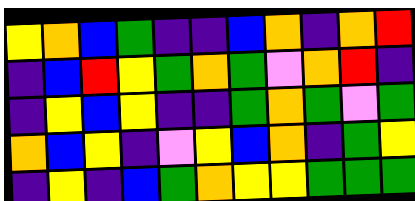[["yellow", "orange", "blue", "green", "indigo", "indigo", "blue", "orange", "indigo", "orange", "red"], ["indigo", "blue", "red", "yellow", "green", "orange", "green", "violet", "orange", "red", "indigo"], ["indigo", "yellow", "blue", "yellow", "indigo", "indigo", "green", "orange", "green", "violet", "green"], ["orange", "blue", "yellow", "indigo", "violet", "yellow", "blue", "orange", "indigo", "green", "yellow"], ["indigo", "yellow", "indigo", "blue", "green", "orange", "yellow", "yellow", "green", "green", "green"]]